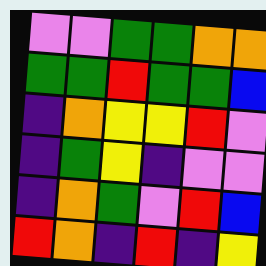[["violet", "violet", "green", "green", "orange", "orange"], ["green", "green", "red", "green", "green", "blue"], ["indigo", "orange", "yellow", "yellow", "red", "violet"], ["indigo", "green", "yellow", "indigo", "violet", "violet"], ["indigo", "orange", "green", "violet", "red", "blue"], ["red", "orange", "indigo", "red", "indigo", "yellow"]]